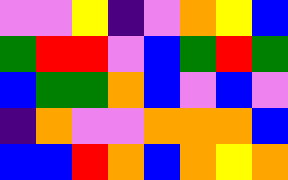[["violet", "violet", "yellow", "indigo", "violet", "orange", "yellow", "blue"], ["green", "red", "red", "violet", "blue", "green", "red", "green"], ["blue", "green", "green", "orange", "blue", "violet", "blue", "violet"], ["indigo", "orange", "violet", "violet", "orange", "orange", "orange", "blue"], ["blue", "blue", "red", "orange", "blue", "orange", "yellow", "orange"]]